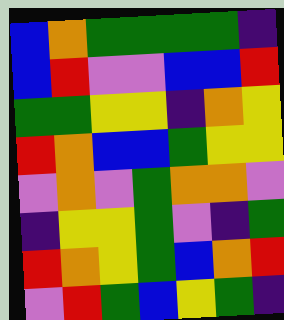[["blue", "orange", "green", "green", "green", "green", "indigo"], ["blue", "red", "violet", "violet", "blue", "blue", "red"], ["green", "green", "yellow", "yellow", "indigo", "orange", "yellow"], ["red", "orange", "blue", "blue", "green", "yellow", "yellow"], ["violet", "orange", "violet", "green", "orange", "orange", "violet"], ["indigo", "yellow", "yellow", "green", "violet", "indigo", "green"], ["red", "orange", "yellow", "green", "blue", "orange", "red"], ["violet", "red", "green", "blue", "yellow", "green", "indigo"]]